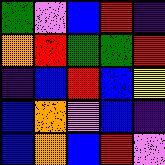[["green", "violet", "blue", "red", "indigo"], ["orange", "red", "green", "green", "red"], ["indigo", "blue", "red", "blue", "yellow"], ["blue", "orange", "violet", "blue", "indigo"], ["blue", "orange", "blue", "red", "violet"]]